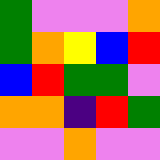[["green", "violet", "violet", "violet", "orange"], ["green", "orange", "yellow", "blue", "red"], ["blue", "red", "green", "green", "violet"], ["orange", "orange", "indigo", "red", "green"], ["violet", "violet", "orange", "violet", "violet"]]